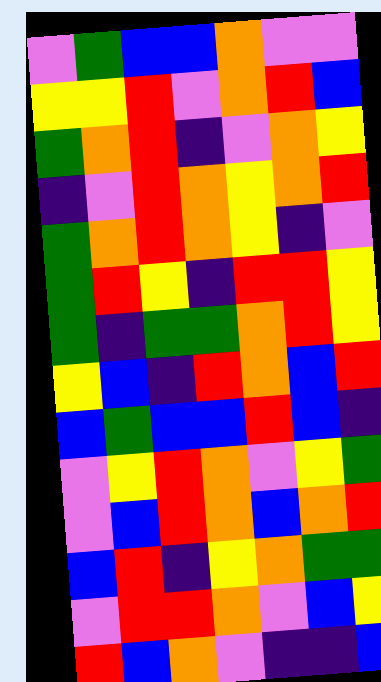[["violet", "green", "blue", "blue", "orange", "violet", "violet"], ["yellow", "yellow", "red", "violet", "orange", "red", "blue"], ["green", "orange", "red", "indigo", "violet", "orange", "yellow"], ["indigo", "violet", "red", "orange", "yellow", "orange", "red"], ["green", "orange", "red", "orange", "yellow", "indigo", "violet"], ["green", "red", "yellow", "indigo", "red", "red", "yellow"], ["green", "indigo", "green", "green", "orange", "red", "yellow"], ["yellow", "blue", "indigo", "red", "orange", "blue", "red"], ["blue", "green", "blue", "blue", "red", "blue", "indigo"], ["violet", "yellow", "red", "orange", "violet", "yellow", "green"], ["violet", "blue", "red", "orange", "blue", "orange", "red"], ["blue", "red", "indigo", "yellow", "orange", "green", "green"], ["violet", "red", "red", "orange", "violet", "blue", "yellow"], ["red", "blue", "orange", "violet", "indigo", "indigo", "blue"]]